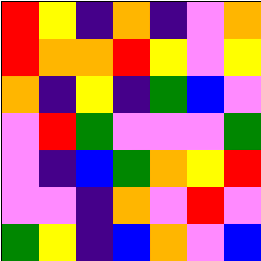[["red", "yellow", "indigo", "orange", "indigo", "violet", "orange"], ["red", "orange", "orange", "red", "yellow", "violet", "yellow"], ["orange", "indigo", "yellow", "indigo", "green", "blue", "violet"], ["violet", "red", "green", "violet", "violet", "violet", "green"], ["violet", "indigo", "blue", "green", "orange", "yellow", "red"], ["violet", "violet", "indigo", "orange", "violet", "red", "violet"], ["green", "yellow", "indigo", "blue", "orange", "violet", "blue"]]